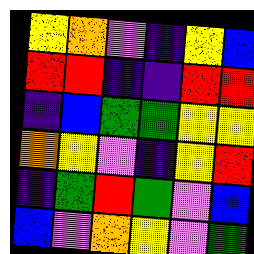[["yellow", "orange", "violet", "indigo", "yellow", "blue"], ["red", "red", "indigo", "indigo", "red", "red"], ["indigo", "blue", "green", "green", "yellow", "yellow"], ["orange", "yellow", "violet", "indigo", "yellow", "red"], ["indigo", "green", "red", "green", "violet", "blue"], ["blue", "violet", "orange", "yellow", "violet", "green"]]